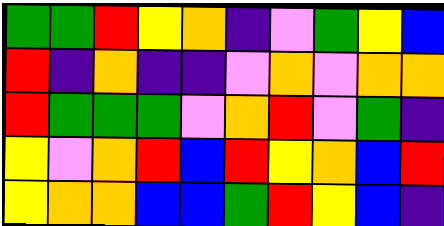[["green", "green", "red", "yellow", "orange", "indigo", "violet", "green", "yellow", "blue"], ["red", "indigo", "orange", "indigo", "indigo", "violet", "orange", "violet", "orange", "orange"], ["red", "green", "green", "green", "violet", "orange", "red", "violet", "green", "indigo"], ["yellow", "violet", "orange", "red", "blue", "red", "yellow", "orange", "blue", "red"], ["yellow", "orange", "orange", "blue", "blue", "green", "red", "yellow", "blue", "indigo"]]